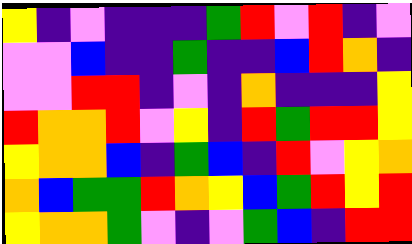[["yellow", "indigo", "violet", "indigo", "indigo", "indigo", "green", "red", "violet", "red", "indigo", "violet"], ["violet", "violet", "blue", "indigo", "indigo", "green", "indigo", "indigo", "blue", "red", "orange", "indigo"], ["violet", "violet", "red", "red", "indigo", "violet", "indigo", "orange", "indigo", "indigo", "indigo", "yellow"], ["red", "orange", "orange", "red", "violet", "yellow", "indigo", "red", "green", "red", "red", "yellow"], ["yellow", "orange", "orange", "blue", "indigo", "green", "blue", "indigo", "red", "violet", "yellow", "orange"], ["orange", "blue", "green", "green", "red", "orange", "yellow", "blue", "green", "red", "yellow", "red"], ["yellow", "orange", "orange", "green", "violet", "indigo", "violet", "green", "blue", "indigo", "red", "red"]]